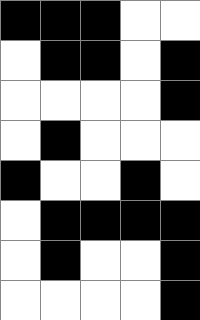[["black", "black", "black", "white", "white"], ["white", "black", "black", "white", "black"], ["white", "white", "white", "white", "black"], ["white", "black", "white", "white", "white"], ["black", "white", "white", "black", "white"], ["white", "black", "black", "black", "black"], ["white", "black", "white", "white", "black"], ["white", "white", "white", "white", "black"]]